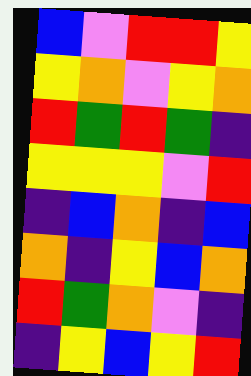[["blue", "violet", "red", "red", "yellow"], ["yellow", "orange", "violet", "yellow", "orange"], ["red", "green", "red", "green", "indigo"], ["yellow", "yellow", "yellow", "violet", "red"], ["indigo", "blue", "orange", "indigo", "blue"], ["orange", "indigo", "yellow", "blue", "orange"], ["red", "green", "orange", "violet", "indigo"], ["indigo", "yellow", "blue", "yellow", "red"]]